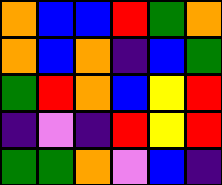[["orange", "blue", "blue", "red", "green", "orange"], ["orange", "blue", "orange", "indigo", "blue", "green"], ["green", "red", "orange", "blue", "yellow", "red"], ["indigo", "violet", "indigo", "red", "yellow", "red"], ["green", "green", "orange", "violet", "blue", "indigo"]]